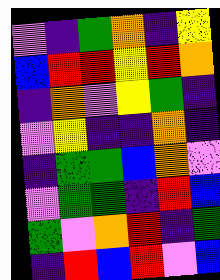[["violet", "indigo", "green", "orange", "indigo", "yellow"], ["blue", "red", "red", "yellow", "red", "orange"], ["indigo", "orange", "violet", "yellow", "green", "indigo"], ["violet", "yellow", "indigo", "indigo", "orange", "indigo"], ["indigo", "green", "green", "blue", "orange", "violet"], ["violet", "green", "green", "indigo", "red", "blue"], ["green", "violet", "orange", "red", "indigo", "green"], ["indigo", "red", "blue", "red", "violet", "blue"]]